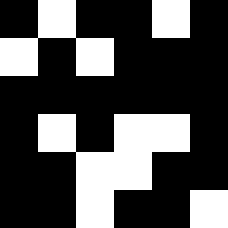[["black", "white", "black", "black", "white", "black"], ["white", "black", "white", "black", "black", "black"], ["black", "black", "black", "black", "black", "black"], ["black", "white", "black", "white", "white", "black"], ["black", "black", "white", "white", "black", "black"], ["black", "black", "white", "black", "black", "white"]]